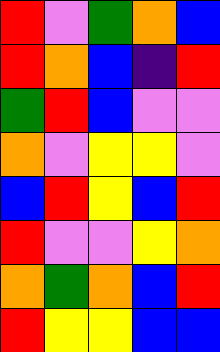[["red", "violet", "green", "orange", "blue"], ["red", "orange", "blue", "indigo", "red"], ["green", "red", "blue", "violet", "violet"], ["orange", "violet", "yellow", "yellow", "violet"], ["blue", "red", "yellow", "blue", "red"], ["red", "violet", "violet", "yellow", "orange"], ["orange", "green", "orange", "blue", "red"], ["red", "yellow", "yellow", "blue", "blue"]]